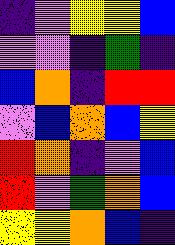[["indigo", "violet", "yellow", "yellow", "blue"], ["violet", "violet", "indigo", "green", "indigo"], ["blue", "orange", "indigo", "red", "red"], ["violet", "blue", "orange", "blue", "yellow"], ["red", "orange", "indigo", "violet", "blue"], ["red", "violet", "green", "orange", "blue"], ["yellow", "yellow", "orange", "blue", "indigo"]]